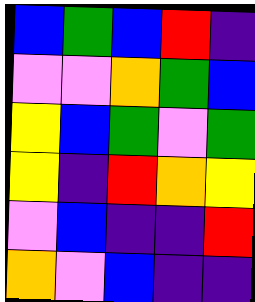[["blue", "green", "blue", "red", "indigo"], ["violet", "violet", "orange", "green", "blue"], ["yellow", "blue", "green", "violet", "green"], ["yellow", "indigo", "red", "orange", "yellow"], ["violet", "blue", "indigo", "indigo", "red"], ["orange", "violet", "blue", "indigo", "indigo"]]